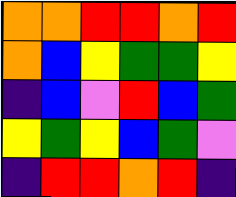[["orange", "orange", "red", "red", "orange", "red"], ["orange", "blue", "yellow", "green", "green", "yellow"], ["indigo", "blue", "violet", "red", "blue", "green"], ["yellow", "green", "yellow", "blue", "green", "violet"], ["indigo", "red", "red", "orange", "red", "indigo"]]